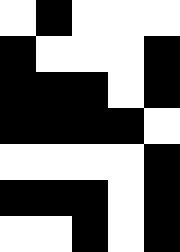[["white", "black", "white", "white", "white"], ["black", "white", "white", "white", "black"], ["black", "black", "black", "white", "black"], ["black", "black", "black", "black", "white"], ["white", "white", "white", "white", "black"], ["black", "black", "black", "white", "black"], ["white", "white", "black", "white", "black"]]